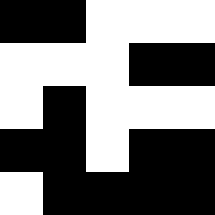[["black", "black", "white", "white", "white"], ["white", "white", "white", "black", "black"], ["white", "black", "white", "white", "white"], ["black", "black", "white", "black", "black"], ["white", "black", "black", "black", "black"]]